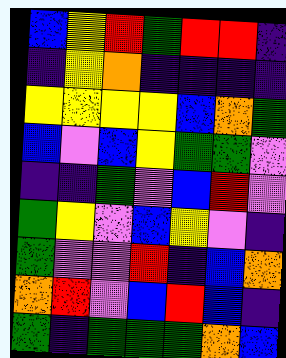[["blue", "yellow", "red", "green", "red", "red", "indigo"], ["indigo", "yellow", "orange", "indigo", "indigo", "indigo", "indigo"], ["yellow", "yellow", "yellow", "yellow", "blue", "orange", "green"], ["blue", "violet", "blue", "yellow", "green", "green", "violet"], ["indigo", "indigo", "green", "violet", "blue", "red", "violet"], ["green", "yellow", "violet", "blue", "yellow", "violet", "indigo"], ["green", "violet", "violet", "red", "indigo", "blue", "orange"], ["orange", "red", "violet", "blue", "red", "blue", "indigo"], ["green", "indigo", "green", "green", "green", "orange", "blue"]]